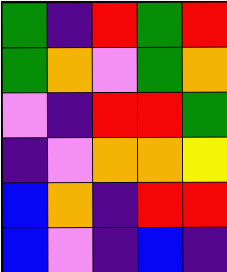[["green", "indigo", "red", "green", "red"], ["green", "orange", "violet", "green", "orange"], ["violet", "indigo", "red", "red", "green"], ["indigo", "violet", "orange", "orange", "yellow"], ["blue", "orange", "indigo", "red", "red"], ["blue", "violet", "indigo", "blue", "indigo"]]